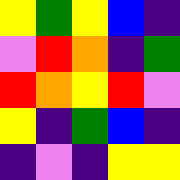[["yellow", "green", "yellow", "blue", "indigo"], ["violet", "red", "orange", "indigo", "green"], ["red", "orange", "yellow", "red", "violet"], ["yellow", "indigo", "green", "blue", "indigo"], ["indigo", "violet", "indigo", "yellow", "yellow"]]